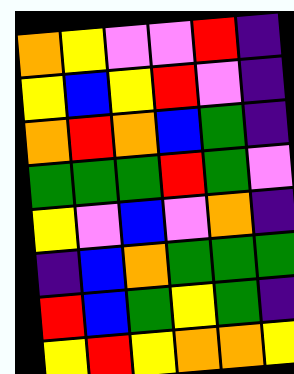[["orange", "yellow", "violet", "violet", "red", "indigo"], ["yellow", "blue", "yellow", "red", "violet", "indigo"], ["orange", "red", "orange", "blue", "green", "indigo"], ["green", "green", "green", "red", "green", "violet"], ["yellow", "violet", "blue", "violet", "orange", "indigo"], ["indigo", "blue", "orange", "green", "green", "green"], ["red", "blue", "green", "yellow", "green", "indigo"], ["yellow", "red", "yellow", "orange", "orange", "yellow"]]